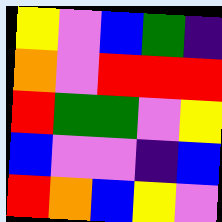[["yellow", "violet", "blue", "green", "indigo"], ["orange", "violet", "red", "red", "red"], ["red", "green", "green", "violet", "yellow"], ["blue", "violet", "violet", "indigo", "blue"], ["red", "orange", "blue", "yellow", "violet"]]